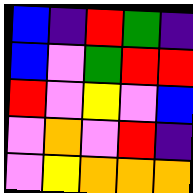[["blue", "indigo", "red", "green", "indigo"], ["blue", "violet", "green", "red", "red"], ["red", "violet", "yellow", "violet", "blue"], ["violet", "orange", "violet", "red", "indigo"], ["violet", "yellow", "orange", "orange", "orange"]]